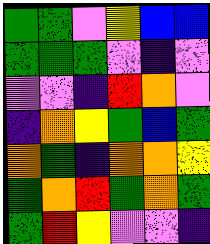[["green", "green", "violet", "yellow", "blue", "blue"], ["green", "green", "green", "violet", "indigo", "violet"], ["violet", "violet", "indigo", "red", "orange", "violet"], ["indigo", "orange", "yellow", "green", "blue", "green"], ["orange", "green", "indigo", "orange", "orange", "yellow"], ["green", "orange", "red", "green", "orange", "green"], ["green", "red", "yellow", "violet", "violet", "indigo"]]